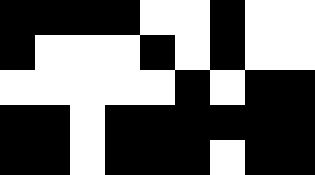[["black", "black", "black", "black", "white", "white", "black", "white", "white"], ["black", "white", "white", "white", "black", "white", "black", "white", "white"], ["white", "white", "white", "white", "white", "black", "white", "black", "black"], ["black", "black", "white", "black", "black", "black", "black", "black", "black"], ["black", "black", "white", "black", "black", "black", "white", "black", "black"]]